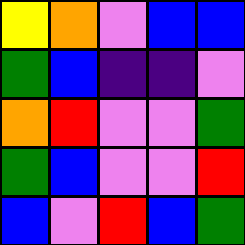[["yellow", "orange", "violet", "blue", "blue"], ["green", "blue", "indigo", "indigo", "violet"], ["orange", "red", "violet", "violet", "green"], ["green", "blue", "violet", "violet", "red"], ["blue", "violet", "red", "blue", "green"]]